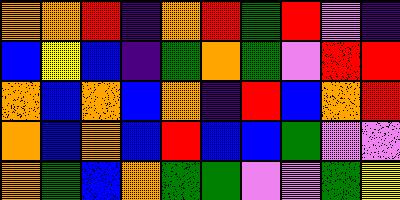[["orange", "orange", "red", "indigo", "orange", "red", "green", "red", "violet", "indigo"], ["blue", "yellow", "blue", "indigo", "green", "orange", "green", "violet", "red", "red"], ["orange", "blue", "orange", "blue", "orange", "indigo", "red", "blue", "orange", "red"], ["orange", "blue", "orange", "blue", "red", "blue", "blue", "green", "violet", "violet"], ["orange", "green", "blue", "orange", "green", "green", "violet", "violet", "green", "yellow"]]